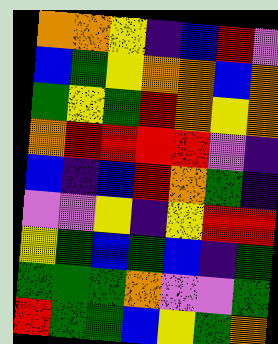[["orange", "orange", "yellow", "indigo", "blue", "red", "violet"], ["blue", "green", "yellow", "orange", "orange", "blue", "orange"], ["green", "yellow", "green", "red", "orange", "yellow", "orange"], ["orange", "red", "red", "red", "red", "violet", "indigo"], ["blue", "indigo", "blue", "red", "orange", "green", "indigo"], ["violet", "violet", "yellow", "indigo", "yellow", "red", "red"], ["yellow", "green", "blue", "green", "blue", "indigo", "green"], ["green", "green", "green", "orange", "violet", "violet", "green"], ["red", "green", "green", "blue", "yellow", "green", "orange"]]